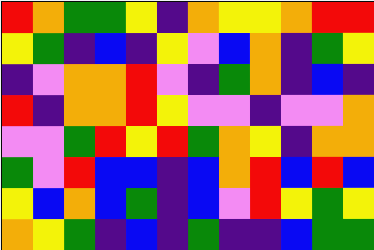[["red", "orange", "green", "green", "yellow", "indigo", "orange", "yellow", "yellow", "orange", "red", "red"], ["yellow", "green", "indigo", "blue", "indigo", "yellow", "violet", "blue", "orange", "indigo", "green", "yellow"], ["indigo", "violet", "orange", "orange", "red", "violet", "indigo", "green", "orange", "indigo", "blue", "indigo"], ["red", "indigo", "orange", "orange", "red", "yellow", "violet", "violet", "indigo", "violet", "violet", "orange"], ["violet", "violet", "green", "red", "yellow", "red", "green", "orange", "yellow", "indigo", "orange", "orange"], ["green", "violet", "red", "blue", "blue", "indigo", "blue", "orange", "red", "blue", "red", "blue"], ["yellow", "blue", "orange", "blue", "green", "indigo", "blue", "violet", "red", "yellow", "green", "yellow"], ["orange", "yellow", "green", "indigo", "blue", "indigo", "green", "indigo", "indigo", "blue", "green", "green"]]